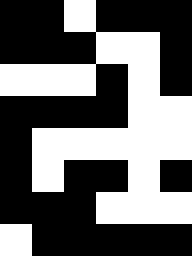[["black", "black", "white", "black", "black", "black"], ["black", "black", "black", "white", "white", "black"], ["white", "white", "white", "black", "white", "black"], ["black", "black", "black", "black", "white", "white"], ["black", "white", "white", "white", "white", "white"], ["black", "white", "black", "black", "white", "black"], ["black", "black", "black", "white", "white", "white"], ["white", "black", "black", "black", "black", "black"]]